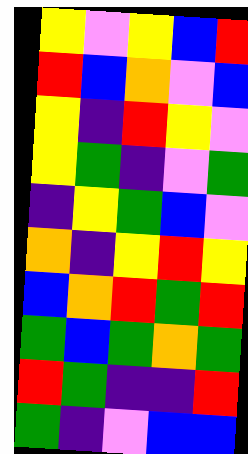[["yellow", "violet", "yellow", "blue", "red"], ["red", "blue", "orange", "violet", "blue"], ["yellow", "indigo", "red", "yellow", "violet"], ["yellow", "green", "indigo", "violet", "green"], ["indigo", "yellow", "green", "blue", "violet"], ["orange", "indigo", "yellow", "red", "yellow"], ["blue", "orange", "red", "green", "red"], ["green", "blue", "green", "orange", "green"], ["red", "green", "indigo", "indigo", "red"], ["green", "indigo", "violet", "blue", "blue"]]